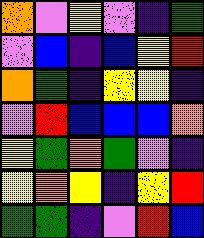[["orange", "violet", "yellow", "violet", "indigo", "green"], ["violet", "blue", "indigo", "blue", "yellow", "red"], ["orange", "green", "indigo", "yellow", "yellow", "indigo"], ["violet", "red", "blue", "blue", "blue", "orange"], ["yellow", "green", "orange", "green", "violet", "indigo"], ["yellow", "orange", "yellow", "indigo", "yellow", "red"], ["green", "green", "indigo", "violet", "red", "blue"]]